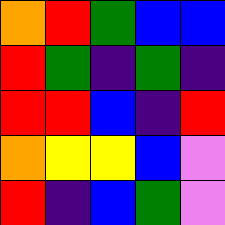[["orange", "red", "green", "blue", "blue"], ["red", "green", "indigo", "green", "indigo"], ["red", "red", "blue", "indigo", "red"], ["orange", "yellow", "yellow", "blue", "violet"], ["red", "indigo", "blue", "green", "violet"]]